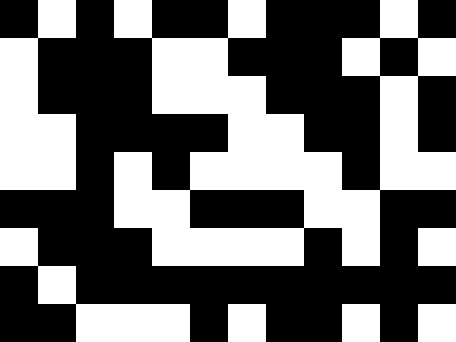[["black", "white", "black", "white", "black", "black", "white", "black", "black", "black", "white", "black"], ["white", "black", "black", "black", "white", "white", "black", "black", "black", "white", "black", "white"], ["white", "black", "black", "black", "white", "white", "white", "black", "black", "black", "white", "black"], ["white", "white", "black", "black", "black", "black", "white", "white", "black", "black", "white", "black"], ["white", "white", "black", "white", "black", "white", "white", "white", "white", "black", "white", "white"], ["black", "black", "black", "white", "white", "black", "black", "black", "white", "white", "black", "black"], ["white", "black", "black", "black", "white", "white", "white", "white", "black", "white", "black", "white"], ["black", "white", "black", "black", "black", "black", "black", "black", "black", "black", "black", "black"], ["black", "black", "white", "white", "white", "black", "white", "black", "black", "white", "black", "white"]]